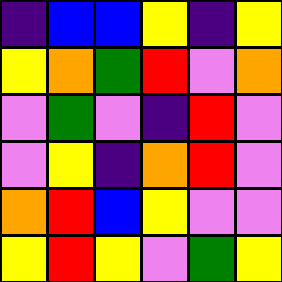[["indigo", "blue", "blue", "yellow", "indigo", "yellow"], ["yellow", "orange", "green", "red", "violet", "orange"], ["violet", "green", "violet", "indigo", "red", "violet"], ["violet", "yellow", "indigo", "orange", "red", "violet"], ["orange", "red", "blue", "yellow", "violet", "violet"], ["yellow", "red", "yellow", "violet", "green", "yellow"]]